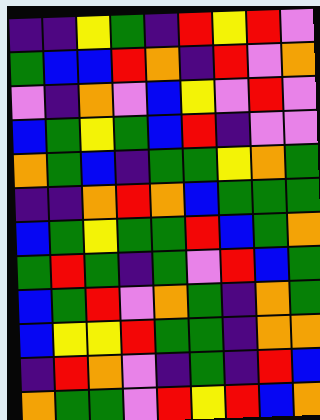[["indigo", "indigo", "yellow", "green", "indigo", "red", "yellow", "red", "violet"], ["green", "blue", "blue", "red", "orange", "indigo", "red", "violet", "orange"], ["violet", "indigo", "orange", "violet", "blue", "yellow", "violet", "red", "violet"], ["blue", "green", "yellow", "green", "blue", "red", "indigo", "violet", "violet"], ["orange", "green", "blue", "indigo", "green", "green", "yellow", "orange", "green"], ["indigo", "indigo", "orange", "red", "orange", "blue", "green", "green", "green"], ["blue", "green", "yellow", "green", "green", "red", "blue", "green", "orange"], ["green", "red", "green", "indigo", "green", "violet", "red", "blue", "green"], ["blue", "green", "red", "violet", "orange", "green", "indigo", "orange", "green"], ["blue", "yellow", "yellow", "red", "green", "green", "indigo", "orange", "orange"], ["indigo", "red", "orange", "violet", "indigo", "green", "indigo", "red", "blue"], ["orange", "green", "green", "violet", "red", "yellow", "red", "blue", "orange"]]